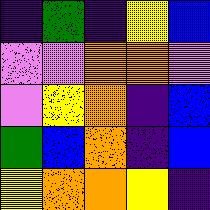[["indigo", "green", "indigo", "yellow", "blue"], ["violet", "violet", "orange", "orange", "violet"], ["violet", "yellow", "orange", "indigo", "blue"], ["green", "blue", "orange", "indigo", "blue"], ["yellow", "orange", "orange", "yellow", "indigo"]]